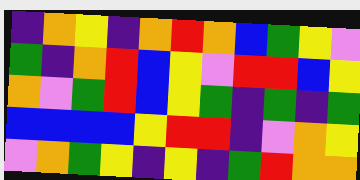[["indigo", "orange", "yellow", "indigo", "orange", "red", "orange", "blue", "green", "yellow", "violet"], ["green", "indigo", "orange", "red", "blue", "yellow", "violet", "red", "red", "blue", "yellow"], ["orange", "violet", "green", "red", "blue", "yellow", "green", "indigo", "green", "indigo", "green"], ["blue", "blue", "blue", "blue", "yellow", "red", "red", "indigo", "violet", "orange", "yellow"], ["violet", "orange", "green", "yellow", "indigo", "yellow", "indigo", "green", "red", "orange", "orange"]]